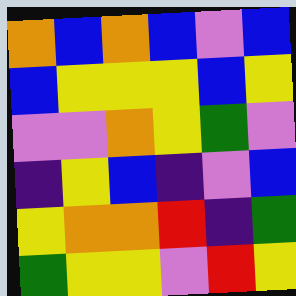[["orange", "blue", "orange", "blue", "violet", "blue"], ["blue", "yellow", "yellow", "yellow", "blue", "yellow"], ["violet", "violet", "orange", "yellow", "green", "violet"], ["indigo", "yellow", "blue", "indigo", "violet", "blue"], ["yellow", "orange", "orange", "red", "indigo", "green"], ["green", "yellow", "yellow", "violet", "red", "yellow"]]